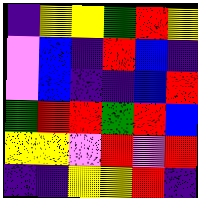[["indigo", "yellow", "yellow", "green", "red", "yellow"], ["violet", "blue", "indigo", "red", "blue", "indigo"], ["violet", "blue", "indigo", "indigo", "blue", "red"], ["green", "red", "red", "green", "red", "blue"], ["yellow", "yellow", "violet", "red", "violet", "red"], ["indigo", "indigo", "yellow", "yellow", "red", "indigo"]]